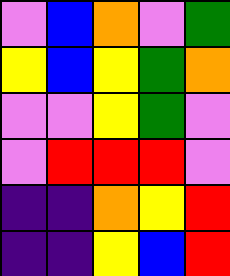[["violet", "blue", "orange", "violet", "green"], ["yellow", "blue", "yellow", "green", "orange"], ["violet", "violet", "yellow", "green", "violet"], ["violet", "red", "red", "red", "violet"], ["indigo", "indigo", "orange", "yellow", "red"], ["indigo", "indigo", "yellow", "blue", "red"]]